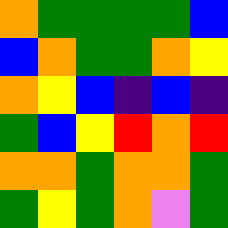[["orange", "green", "green", "green", "green", "blue"], ["blue", "orange", "green", "green", "orange", "yellow"], ["orange", "yellow", "blue", "indigo", "blue", "indigo"], ["green", "blue", "yellow", "red", "orange", "red"], ["orange", "orange", "green", "orange", "orange", "green"], ["green", "yellow", "green", "orange", "violet", "green"]]